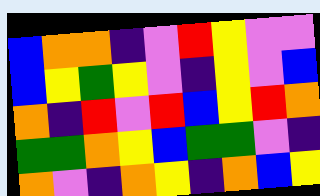[["blue", "orange", "orange", "indigo", "violet", "red", "yellow", "violet", "violet"], ["blue", "yellow", "green", "yellow", "violet", "indigo", "yellow", "violet", "blue"], ["orange", "indigo", "red", "violet", "red", "blue", "yellow", "red", "orange"], ["green", "green", "orange", "yellow", "blue", "green", "green", "violet", "indigo"], ["orange", "violet", "indigo", "orange", "yellow", "indigo", "orange", "blue", "yellow"]]